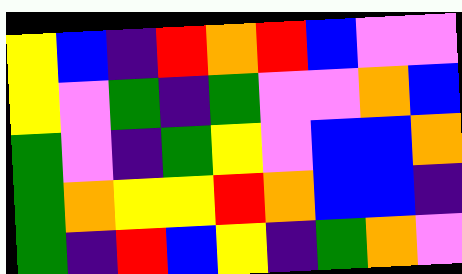[["yellow", "blue", "indigo", "red", "orange", "red", "blue", "violet", "violet"], ["yellow", "violet", "green", "indigo", "green", "violet", "violet", "orange", "blue"], ["green", "violet", "indigo", "green", "yellow", "violet", "blue", "blue", "orange"], ["green", "orange", "yellow", "yellow", "red", "orange", "blue", "blue", "indigo"], ["green", "indigo", "red", "blue", "yellow", "indigo", "green", "orange", "violet"]]